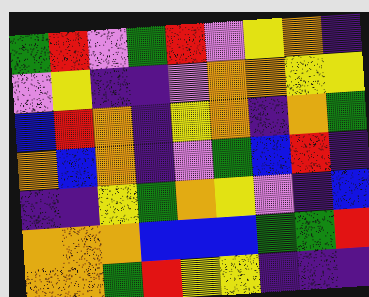[["green", "red", "violet", "green", "red", "violet", "yellow", "orange", "indigo"], ["violet", "yellow", "indigo", "indigo", "violet", "orange", "orange", "yellow", "yellow"], ["blue", "red", "orange", "indigo", "yellow", "orange", "indigo", "orange", "green"], ["orange", "blue", "orange", "indigo", "violet", "green", "blue", "red", "indigo"], ["indigo", "indigo", "yellow", "green", "orange", "yellow", "violet", "indigo", "blue"], ["orange", "orange", "orange", "blue", "blue", "blue", "green", "green", "red"], ["orange", "orange", "green", "red", "yellow", "yellow", "indigo", "indigo", "indigo"]]